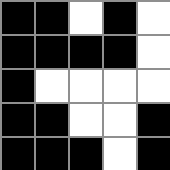[["black", "black", "white", "black", "white"], ["black", "black", "black", "black", "white"], ["black", "white", "white", "white", "white"], ["black", "black", "white", "white", "black"], ["black", "black", "black", "white", "black"]]